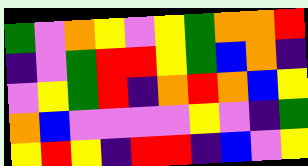[["green", "violet", "orange", "yellow", "violet", "yellow", "green", "orange", "orange", "red"], ["indigo", "violet", "green", "red", "red", "yellow", "green", "blue", "orange", "indigo"], ["violet", "yellow", "green", "red", "indigo", "orange", "red", "orange", "blue", "yellow"], ["orange", "blue", "violet", "violet", "violet", "violet", "yellow", "violet", "indigo", "green"], ["yellow", "red", "yellow", "indigo", "red", "red", "indigo", "blue", "violet", "yellow"]]